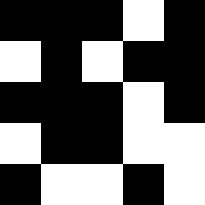[["black", "black", "black", "white", "black"], ["white", "black", "white", "black", "black"], ["black", "black", "black", "white", "black"], ["white", "black", "black", "white", "white"], ["black", "white", "white", "black", "white"]]